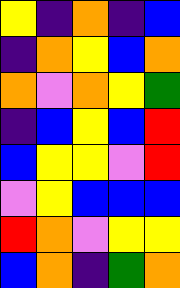[["yellow", "indigo", "orange", "indigo", "blue"], ["indigo", "orange", "yellow", "blue", "orange"], ["orange", "violet", "orange", "yellow", "green"], ["indigo", "blue", "yellow", "blue", "red"], ["blue", "yellow", "yellow", "violet", "red"], ["violet", "yellow", "blue", "blue", "blue"], ["red", "orange", "violet", "yellow", "yellow"], ["blue", "orange", "indigo", "green", "orange"]]